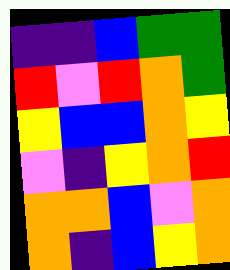[["indigo", "indigo", "blue", "green", "green"], ["red", "violet", "red", "orange", "green"], ["yellow", "blue", "blue", "orange", "yellow"], ["violet", "indigo", "yellow", "orange", "red"], ["orange", "orange", "blue", "violet", "orange"], ["orange", "indigo", "blue", "yellow", "orange"]]